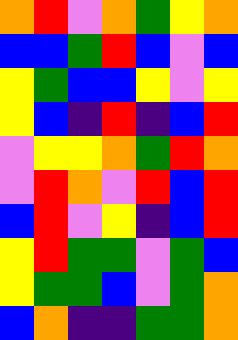[["orange", "red", "violet", "orange", "green", "yellow", "orange"], ["blue", "blue", "green", "red", "blue", "violet", "blue"], ["yellow", "green", "blue", "blue", "yellow", "violet", "yellow"], ["yellow", "blue", "indigo", "red", "indigo", "blue", "red"], ["violet", "yellow", "yellow", "orange", "green", "red", "orange"], ["violet", "red", "orange", "violet", "red", "blue", "red"], ["blue", "red", "violet", "yellow", "indigo", "blue", "red"], ["yellow", "red", "green", "green", "violet", "green", "blue"], ["yellow", "green", "green", "blue", "violet", "green", "orange"], ["blue", "orange", "indigo", "indigo", "green", "green", "orange"]]